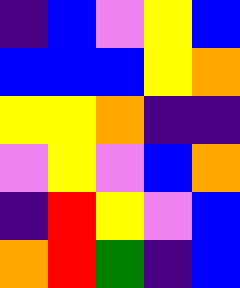[["indigo", "blue", "violet", "yellow", "blue"], ["blue", "blue", "blue", "yellow", "orange"], ["yellow", "yellow", "orange", "indigo", "indigo"], ["violet", "yellow", "violet", "blue", "orange"], ["indigo", "red", "yellow", "violet", "blue"], ["orange", "red", "green", "indigo", "blue"]]